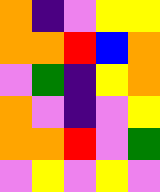[["orange", "indigo", "violet", "yellow", "yellow"], ["orange", "orange", "red", "blue", "orange"], ["violet", "green", "indigo", "yellow", "orange"], ["orange", "violet", "indigo", "violet", "yellow"], ["orange", "orange", "red", "violet", "green"], ["violet", "yellow", "violet", "yellow", "violet"]]